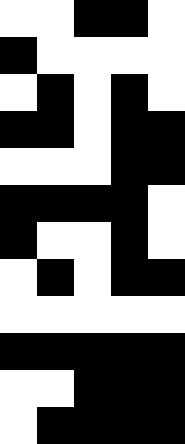[["white", "white", "black", "black", "white"], ["black", "white", "white", "white", "white"], ["white", "black", "white", "black", "white"], ["black", "black", "white", "black", "black"], ["white", "white", "white", "black", "black"], ["black", "black", "black", "black", "white"], ["black", "white", "white", "black", "white"], ["white", "black", "white", "black", "black"], ["white", "white", "white", "white", "white"], ["black", "black", "black", "black", "black"], ["white", "white", "black", "black", "black"], ["white", "black", "black", "black", "black"]]